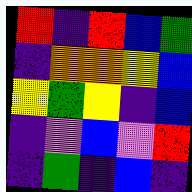[["red", "indigo", "red", "blue", "green"], ["indigo", "orange", "orange", "yellow", "blue"], ["yellow", "green", "yellow", "indigo", "blue"], ["indigo", "violet", "blue", "violet", "red"], ["indigo", "green", "indigo", "blue", "indigo"]]